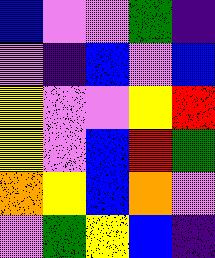[["blue", "violet", "violet", "green", "indigo"], ["violet", "indigo", "blue", "violet", "blue"], ["yellow", "violet", "violet", "yellow", "red"], ["yellow", "violet", "blue", "red", "green"], ["orange", "yellow", "blue", "orange", "violet"], ["violet", "green", "yellow", "blue", "indigo"]]